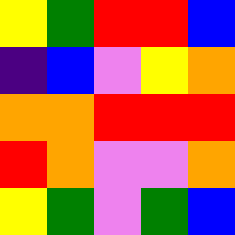[["yellow", "green", "red", "red", "blue"], ["indigo", "blue", "violet", "yellow", "orange"], ["orange", "orange", "red", "red", "red"], ["red", "orange", "violet", "violet", "orange"], ["yellow", "green", "violet", "green", "blue"]]